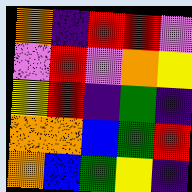[["orange", "indigo", "red", "red", "violet"], ["violet", "red", "violet", "orange", "yellow"], ["yellow", "red", "indigo", "green", "indigo"], ["orange", "orange", "blue", "green", "red"], ["orange", "blue", "green", "yellow", "indigo"]]